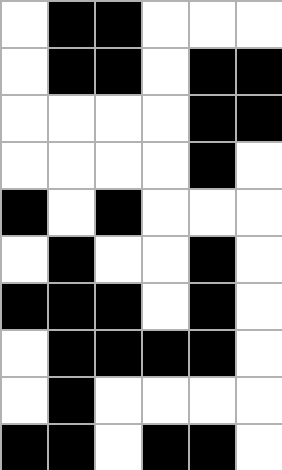[["white", "black", "black", "white", "white", "white"], ["white", "black", "black", "white", "black", "black"], ["white", "white", "white", "white", "black", "black"], ["white", "white", "white", "white", "black", "white"], ["black", "white", "black", "white", "white", "white"], ["white", "black", "white", "white", "black", "white"], ["black", "black", "black", "white", "black", "white"], ["white", "black", "black", "black", "black", "white"], ["white", "black", "white", "white", "white", "white"], ["black", "black", "white", "black", "black", "white"]]